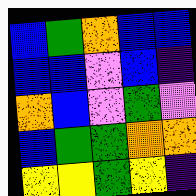[["blue", "green", "orange", "blue", "blue"], ["blue", "blue", "violet", "blue", "indigo"], ["orange", "blue", "violet", "green", "violet"], ["blue", "green", "green", "orange", "orange"], ["yellow", "yellow", "green", "yellow", "indigo"]]